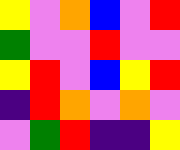[["yellow", "violet", "orange", "blue", "violet", "red"], ["green", "violet", "violet", "red", "violet", "violet"], ["yellow", "red", "violet", "blue", "yellow", "red"], ["indigo", "red", "orange", "violet", "orange", "violet"], ["violet", "green", "red", "indigo", "indigo", "yellow"]]